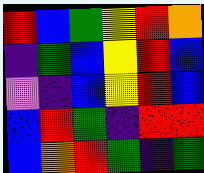[["red", "blue", "green", "yellow", "red", "orange"], ["indigo", "green", "blue", "yellow", "red", "blue"], ["violet", "indigo", "blue", "yellow", "red", "blue"], ["blue", "red", "green", "indigo", "red", "red"], ["blue", "orange", "red", "green", "indigo", "green"]]